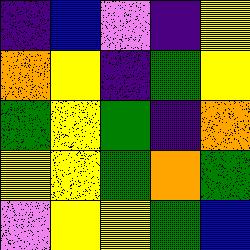[["indigo", "blue", "violet", "indigo", "yellow"], ["orange", "yellow", "indigo", "green", "yellow"], ["green", "yellow", "green", "indigo", "orange"], ["yellow", "yellow", "green", "orange", "green"], ["violet", "yellow", "yellow", "green", "blue"]]